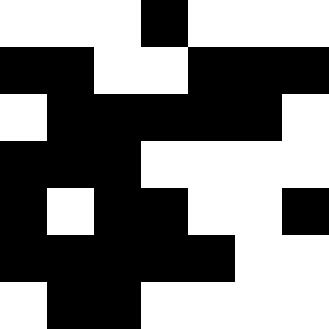[["white", "white", "white", "black", "white", "white", "white"], ["black", "black", "white", "white", "black", "black", "black"], ["white", "black", "black", "black", "black", "black", "white"], ["black", "black", "black", "white", "white", "white", "white"], ["black", "white", "black", "black", "white", "white", "black"], ["black", "black", "black", "black", "black", "white", "white"], ["white", "black", "black", "white", "white", "white", "white"]]